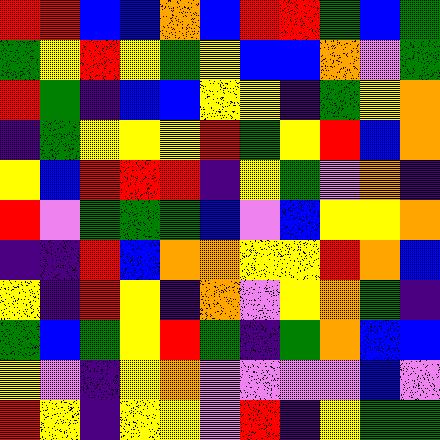[["red", "red", "blue", "blue", "orange", "blue", "red", "red", "green", "blue", "green"], ["green", "yellow", "red", "yellow", "green", "yellow", "blue", "blue", "orange", "violet", "green"], ["red", "green", "indigo", "blue", "blue", "yellow", "yellow", "indigo", "green", "yellow", "orange"], ["indigo", "green", "yellow", "yellow", "yellow", "red", "green", "yellow", "red", "blue", "orange"], ["yellow", "blue", "red", "red", "red", "indigo", "yellow", "green", "violet", "orange", "indigo"], ["red", "violet", "green", "green", "green", "blue", "violet", "blue", "yellow", "yellow", "orange"], ["indigo", "indigo", "red", "blue", "orange", "orange", "yellow", "yellow", "red", "orange", "blue"], ["yellow", "indigo", "red", "yellow", "indigo", "orange", "violet", "yellow", "orange", "green", "indigo"], ["green", "blue", "green", "yellow", "red", "green", "indigo", "green", "orange", "blue", "blue"], ["yellow", "violet", "indigo", "yellow", "orange", "violet", "violet", "violet", "violet", "blue", "violet"], ["red", "yellow", "indigo", "yellow", "yellow", "violet", "red", "indigo", "yellow", "green", "green"]]